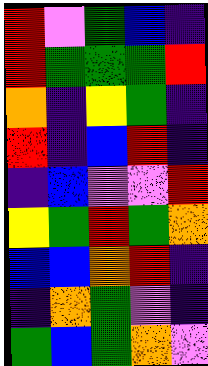[["red", "violet", "green", "blue", "indigo"], ["red", "green", "green", "green", "red"], ["orange", "indigo", "yellow", "green", "indigo"], ["red", "indigo", "blue", "red", "indigo"], ["indigo", "blue", "violet", "violet", "red"], ["yellow", "green", "red", "green", "orange"], ["blue", "blue", "orange", "red", "indigo"], ["indigo", "orange", "green", "violet", "indigo"], ["green", "blue", "green", "orange", "violet"]]